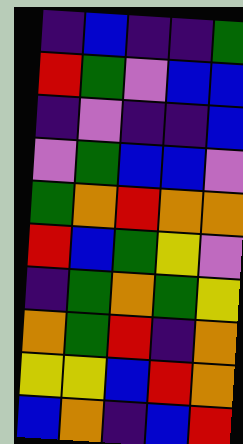[["indigo", "blue", "indigo", "indigo", "green"], ["red", "green", "violet", "blue", "blue"], ["indigo", "violet", "indigo", "indigo", "blue"], ["violet", "green", "blue", "blue", "violet"], ["green", "orange", "red", "orange", "orange"], ["red", "blue", "green", "yellow", "violet"], ["indigo", "green", "orange", "green", "yellow"], ["orange", "green", "red", "indigo", "orange"], ["yellow", "yellow", "blue", "red", "orange"], ["blue", "orange", "indigo", "blue", "red"]]